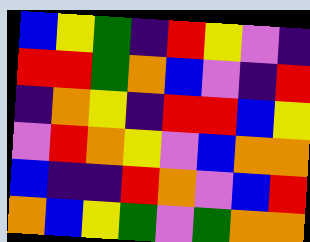[["blue", "yellow", "green", "indigo", "red", "yellow", "violet", "indigo"], ["red", "red", "green", "orange", "blue", "violet", "indigo", "red"], ["indigo", "orange", "yellow", "indigo", "red", "red", "blue", "yellow"], ["violet", "red", "orange", "yellow", "violet", "blue", "orange", "orange"], ["blue", "indigo", "indigo", "red", "orange", "violet", "blue", "red"], ["orange", "blue", "yellow", "green", "violet", "green", "orange", "orange"]]